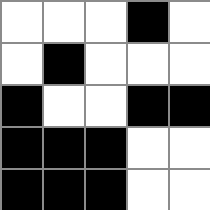[["white", "white", "white", "black", "white"], ["white", "black", "white", "white", "white"], ["black", "white", "white", "black", "black"], ["black", "black", "black", "white", "white"], ["black", "black", "black", "white", "white"]]